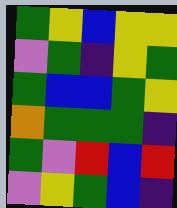[["green", "yellow", "blue", "yellow", "yellow"], ["violet", "green", "indigo", "yellow", "green"], ["green", "blue", "blue", "green", "yellow"], ["orange", "green", "green", "green", "indigo"], ["green", "violet", "red", "blue", "red"], ["violet", "yellow", "green", "blue", "indigo"]]